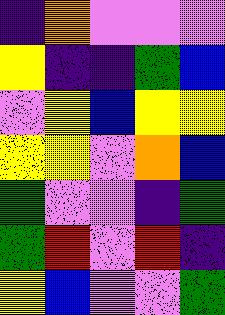[["indigo", "orange", "violet", "violet", "violet"], ["yellow", "indigo", "indigo", "green", "blue"], ["violet", "yellow", "blue", "yellow", "yellow"], ["yellow", "yellow", "violet", "orange", "blue"], ["green", "violet", "violet", "indigo", "green"], ["green", "red", "violet", "red", "indigo"], ["yellow", "blue", "violet", "violet", "green"]]